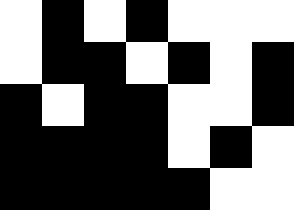[["white", "black", "white", "black", "white", "white", "white"], ["white", "black", "black", "white", "black", "white", "black"], ["black", "white", "black", "black", "white", "white", "black"], ["black", "black", "black", "black", "white", "black", "white"], ["black", "black", "black", "black", "black", "white", "white"]]